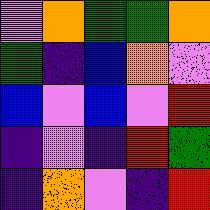[["violet", "orange", "green", "green", "orange"], ["green", "indigo", "blue", "orange", "violet"], ["blue", "violet", "blue", "violet", "red"], ["indigo", "violet", "indigo", "red", "green"], ["indigo", "orange", "violet", "indigo", "red"]]